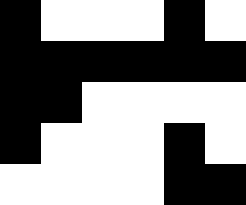[["black", "white", "white", "white", "black", "white"], ["black", "black", "black", "black", "black", "black"], ["black", "black", "white", "white", "white", "white"], ["black", "white", "white", "white", "black", "white"], ["white", "white", "white", "white", "black", "black"]]